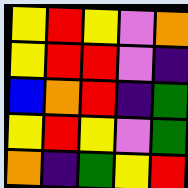[["yellow", "red", "yellow", "violet", "orange"], ["yellow", "red", "red", "violet", "indigo"], ["blue", "orange", "red", "indigo", "green"], ["yellow", "red", "yellow", "violet", "green"], ["orange", "indigo", "green", "yellow", "red"]]